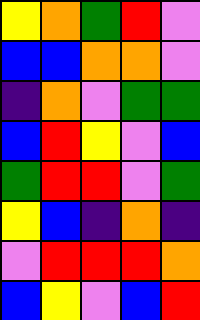[["yellow", "orange", "green", "red", "violet"], ["blue", "blue", "orange", "orange", "violet"], ["indigo", "orange", "violet", "green", "green"], ["blue", "red", "yellow", "violet", "blue"], ["green", "red", "red", "violet", "green"], ["yellow", "blue", "indigo", "orange", "indigo"], ["violet", "red", "red", "red", "orange"], ["blue", "yellow", "violet", "blue", "red"]]